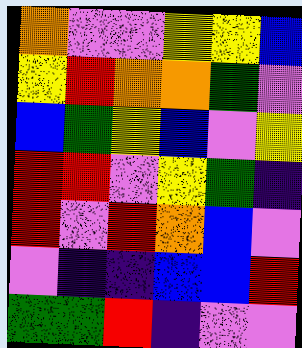[["orange", "violet", "violet", "yellow", "yellow", "blue"], ["yellow", "red", "orange", "orange", "green", "violet"], ["blue", "green", "yellow", "blue", "violet", "yellow"], ["red", "red", "violet", "yellow", "green", "indigo"], ["red", "violet", "red", "orange", "blue", "violet"], ["violet", "indigo", "indigo", "blue", "blue", "red"], ["green", "green", "red", "indigo", "violet", "violet"]]